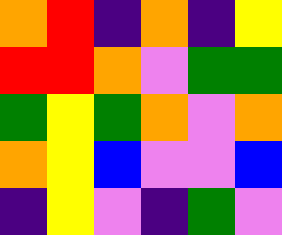[["orange", "red", "indigo", "orange", "indigo", "yellow"], ["red", "red", "orange", "violet", "green", "green"], ["green", "yellow", "green", "orange", "violet", "orange"], ["orange", "yellow", "blue", "violet", "violet", "blue"], ["indigo", "yellow", "violet", "indigo", "green", "violet"]]